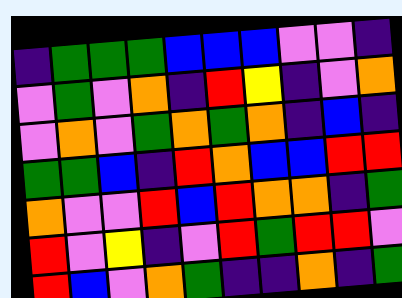[["indigo", "green", "green", "green", "blue", "blue", "blue", "violet", "violet", "indigo"], ["violet", "green", "violet", "orange", "indigo", "red", "yellow", "indigo", "violet", "orange"], ["violet", "orange", "violet", "green", "orange", "green", "orange", "indigo", "blue", "indigo"], ["green", "green", "blue", "indigo", "red", "orange", "blue", "blue", "red", "red"], ["orange", "violet", "violet", "red", "blue", "red", "orange", "orange", "indigo", "green"], ["red", "violet", "yellow", "indigo", "violet", "red", "green", "red", "red", "violet"], ["red", "blue", "violet", "orange", "green", "indigo", "indigo", "orange", "indigo", "green"]]